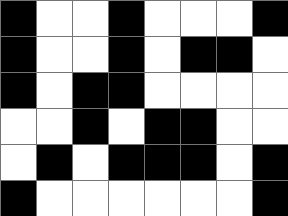[["black", "white", "white", "black", "white", "white", "white", "black"], ["black", "white", "white", "black", "white", "black", "black", "white"], ["black", "white", "black", "black", "white", "white", "white", "white"], ["white", "white", "black", "white", "black", "black", "white", "white"], ["white", "black", "white", "black", "black", "black", "white", "black"], ["black", "white", "white", "white", "white", "white", "white", "black"]]